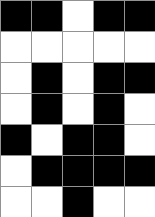[["black", "black", "white", "black", "black"], ["white", "white", "white", "white", "white"], ["white", "black", "white", "black", "black"], ["white", "black", "white", "black", "white"], ["black", "white", "black", "black", "white"], ["white", "black", "black", "black", "black"], ["white", "white", "black", "white", "white"]]